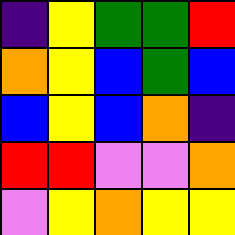[["indigo", "yellow", "green", "green", "red"], ["orange", "yellow", "blue", "green", "blue"], ["blue", "yellow", "blue", "orange", "indigo"], ["red", "red", "violet", "violet", "orange"], ["violet", "yellow", "orange", "yellow", "yellow"]]